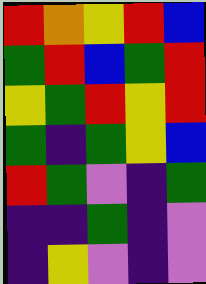[["red", "orange", "yellow", "red", "blue"], ["green", "red", "blue", "green", "red"], ["yellow", "green", "red", "yellow", "red"], ["green", "indigo", "green", "yellow", "blue"], ["red", "green", "violet", "indigo", "green"], ["indigo", "indigo", "green", "indigo", "violet"], ["indigo", "yellow", "violet", "indigo", "violet"]]